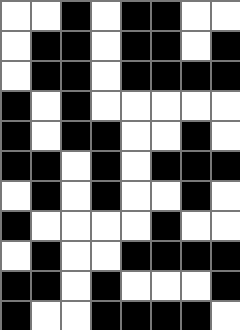[["white", "white", "black", "white", "black", "black", "white", "white"], ["white", "black", "black", "white", "black", "black", "white", "black"], ["white", "black", "black", "white", "black", "black", "black", "black"], ["black", "white", "black", "white", "white", "white", "white", "white"], ["black", "white", "black", "black", "white", "white", "black", "white"], ["black", "black", "white", "black", "white", "black", "black", "black"], ["white", "black", "white", "black", "white", "white", "black", "white"], ["black", "white", "white", "white", "white", "black", "white", "white"], ["white", "black", "white", "white", "black", "black", "black", "black"], ["black", "black", "white", "black", "white", "white", "white", "black"], ["black", "white", "white", "black", "black", "black", "black", "white"]]